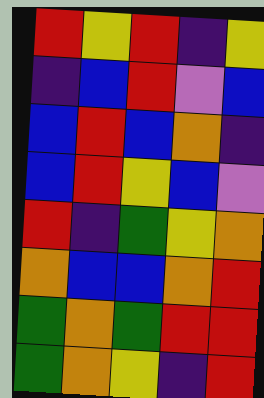[["red", "yellow", "red", "indigo", "yellow"], ["indigo", "blue", "red", "violet", "blue"], ["blue", "red", "blue", "orange", "indigo"], ["blue", "red", "yellow", "blue", "violet"], ["red", "indigo", "green", "yellow", "orange"], ["orange", "blue", "blue", "orange", "red"], ["green", "orange", "green", "red", "red"], ["green", "orange", "yellow", "indigo", "red"]]